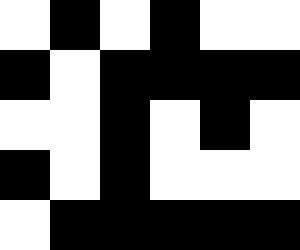[["white", "black", "white", "black", "white", "white"], ["black", "white", "black", "black", "black", "black"], ["white", "white", "black", "white", "black", "white"], ["black", "white", "black", "white", "white", "white"], ["white", "black", "black", "black", "black", "black"]]